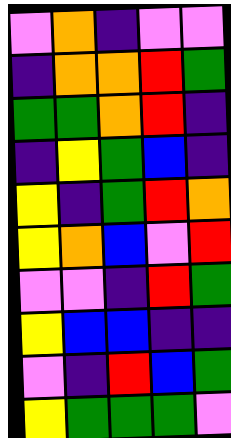[["violet", "orange", "indigo", "violet", "violet"], ["indigo", "orange", "orange", "red", "green"], ["green", "green", "orange", "red", "indigo"], ["indigo", "yellow", "green", "blue", "indigo"], ["yellow", "indigo", "green", "red", "orange"], ["yellow", "orange", "blue", "violet", "red"], ["violet", "violet", "indigo", "red", "green"], ["yellow", "blue", "blue", "indigo", "indigo"], ["violet", "indigo", "red", "blue", "green"], ["yellow", "green", "green", "green", "violet"]]